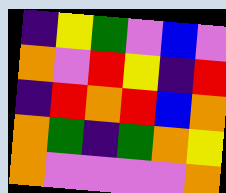[["indigo", "yellow", "green", "violet", "blue", "violet"], ["orange", "violet", "red", "yellow", "indigo", "red"], ["indigo", "red", "orange", "red", "blue", "orange"], ["orange", "green", "indigo", "green", "orange", "yellow"], ["orange", "violet", "violet", "violet", "violet", "orange"]]